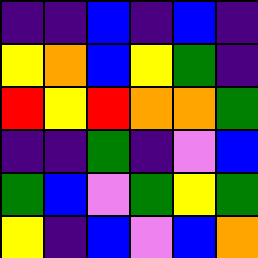[["indigo", "indigo", "blue", "indigo", "blue", "indigo"], ["yellow", "orange", "blue", "yellow", "green", "indigo"], ["red", "yellow", "red", "orange", "orange", "green"], ["indigo", "indigo", "green", "indigo", "violet", "blue"], ["green", "blue", "violet", "green", "yellow", "green"], ["yellow", "indigo", "blue", "violet", "blue", "orange"]]